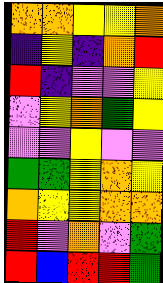[["orange", "orange", "yellow", "yellow", "orange"], ["indigo", "yellow", "indigo", "orange", "red"], ["red", "indigo", "violet", "violet", "yellow"], ["violet", "yellow", "orange", "green", "yellow"], ["violet", "violet", "yellow", "violet", "violet"], ["green", "green", "yellow", "orange", "yellow"], ["orange", "yellow", "yellow", "orange", "orange"], ["red", "violet", "orange", "violet", "green"], ["red", "blue", "red", "red", "green"]]